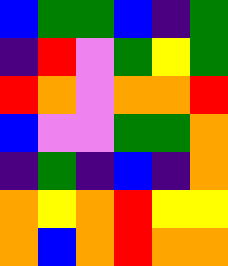[["blue", "green", "green", "blue", "indigo", "green"], ["indigo", "red", "violet", "green", "yellow", "green"], ["red", "orange", "violet", "orange", "orange", "red"], ["blue", "violet", "violet", "green", "green", "orange"], ["indigo", "green", "indigo", "blue", "indigo", "orange"], ["orange", "yellow", "orange", "red", "yellow", "yellow"], ["orange", "blue", "orange", "red", "orange", "orange"]]